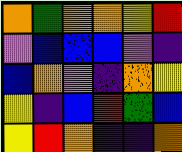[["orange", "green", "orange", "orange", "yellow", "red"], ["violet", "blue", "blue", "blue", "violet", "indigo"], ["blue", "orange", "violet", "indigo", "orange", "yellow"], ["yellow", "indigo", "blue", "red", "green", "blue"], ["yellow", "red", "orange", "indigo", "indigo", "orange"]]